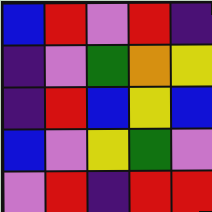[["blue", "red", "violet", "red", "indigo"], ["indigo", "violet", "green", "orange", "yellow"], ["indigo", "red", "blue", "yellow", "blue"], ["blue", "violet", "yellow", "green", "violet"], ["violet", "red", "indigo", "red", "red"]]